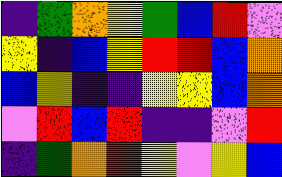[["indigo", "green", "orange", "yellow", "green", "blue", "red", "violet"], ["yellow", "indigo", "blue", "yellow", "red", "red", "blue", "orange"], ["blue", "yellow", "indigo", "indigo", "yellow", "yellow", "blue", "orange"], ["violet", "red", "blue", "red", "indigo", "indigo", "violet", "red"], ["indigo", "green", "orange", "red", "yellow", "violet", "yellow", "blue"]]